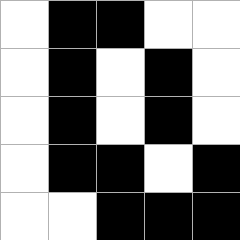[["white", "black", "black", "white", "white"], ["white", "black", "white", "black", "white"], ["white", "black", "white", "black", "white"], ["white", "black", "black", "white", "black"], ["white", "white", "black", "black", "black"]]